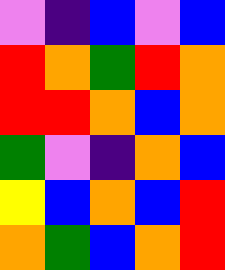[["violet", "indigo", "blue", "violet", "blue"], ["red", "orange", "green", "red", "orange"], ["red", "red", "orange", "blue", "orange"], ["green", "violet", "indigo", "orange", "blue"], ["yellow", "blue", "orange", "blue", "red"], ["orange", "green", "blue", "orange", "red"]]